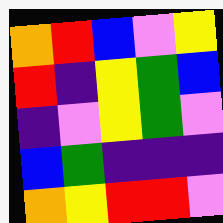[["orange", "red", "blue", "violet", "yellow"], ["red", "indigo", "yellow", "green", "blue"], ["indigo", "violet", "yellow", "green", "violet"], ["blue", "green", "indigo", "indigo", "indigo"], ["orange", "yellow", "red", "red", "violet"]]